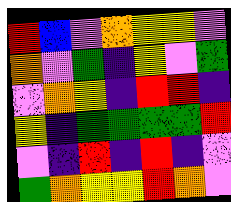[["red", "blue", "violet", "orange", "yellow", "yellow", "violet"], ["orange", "violet", "green", "indigo", "yellow", "violet", "green"], ["violet", "orange", "yellow", "indigo", "red", "red", "indigo"], ["yellow", "indigo", "green", "green", "green", "green", "red"], ["violet", "indigo", "red", "indigo", "red", "indigo", "violet"], ["green", "orange", "yellow", "yellow", "red", "orange", "violet"]]